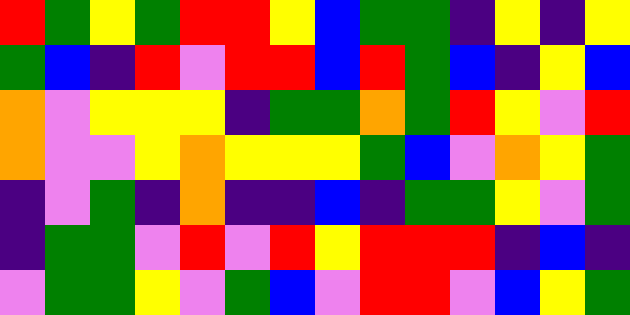[["red", "green", "yellow", "green", "red", "red", "yellow", "blue", "green", "green", "indigo", "yellow", "indigo", "yellow"], ["green", "blue", "indigo", "red", "violet", "red", "red", "blue", "red", "green", "blue", "indigo", "yellow", "blue"], ["orange", "violet", "yellow", "yellow", "yellow", "indigo", "green", "green", "orange", "green", "red", "yellow", "violet", "red"], ["orange", "violet", "violet", "yellow", "orange", "yellow", "yellow", "yellow", "green", "blue", "violet", "orange", "yellow", "green"], ["indigo", "violet", "green", "indigo", "orange", "indigo", "indigo", "blue", "indigo", "green", "green", "yellow", "violet", "green"], ["indigo", "green", "green", "violet", "red", "violet", "red", "yellow", "red", "red", "red", "indigo", "blue", "indigo"], ["violet", "green", "green", "yellow", "violet", "green", "blue", "violet", "red", "red", "violet", "blue", "yellow", "green"]]